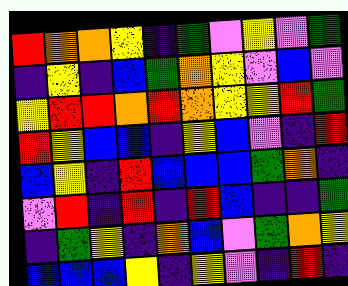[["red", "orange", "orange", "yellow", "indigo", "green", "violet", "yellow", "violet", "green"], ["indigo", "yellow", "indigo", "blue", "green", "orange", "yellow", "violet", "blue", "violet"], ["yellow", "red", "red", "orange", "red", "orange", "yellow", "yellow", "red", "green"], ["red", "yellow", "blue", "blue", "indigo", "yellow", "blue", "violet", "indigo", "red"], ["blue", "yellow", "indigo", "red", "blue", "blue", "blue", "green", "orange", "indigo"], ["violet", "red", "indigo", "red", "indigo", "red", "blue", "indigo", "indigo", "green"], ["indigo", "green", "yellow", "indigo", "orange", "blue", "violet", "green", "orange", "yellow"], ["blue", "blue", "blue", "yellow", "indigo", "yellow", "violet", "indigo", "red", "indigo"]]